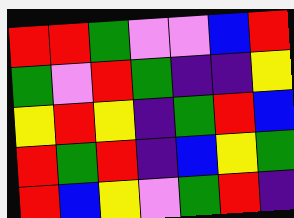[["red", "red", "green", "violet", "violet", "blue", "red"], ["green", "violet", "red", "green", "indigo", "indigo", "yellow"], ["yellow", "red", "yellow", "indigo", "green", "red", "blue"], ["red", "green", "red", "indigo", "blue", "yellow", "green"], ["red", "blue", "yellow", "violet", "green", "red", "indigo"]]